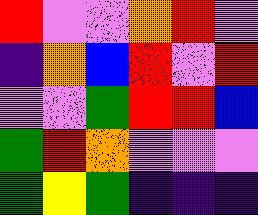[["red", "violet", "violet", "orange", "red", "violet"], ["indigo", "orange", "blue", "red", "violet", "red"], ["violet", "violet", "green", "red", "red", "blue"], ["green", "red", "orange", "violet", "violet", "violet"], ["green", "yellow", "green", "indigo", "indigo", "indigo"]]